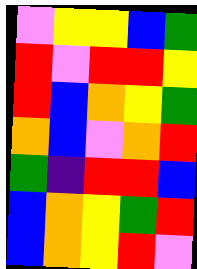[["violet", "yellow", "yellow", "blue", "green"], ["red", "violet", "red", "red", "yellow"], ["red", "blue", "orange", "yellow", "green"], ["orange", "blue", "violet", "orange", "red"], ["green", "indigo", "red", "red", "blue"], ["blue", "orange", "yellow", "green", "red"], ["blue", "orange", "yellow", "red", "violet"]]